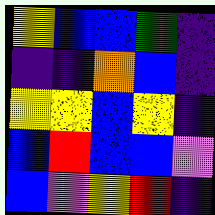[["yellow", "blue", "blue", "green", "indigo"], ["indigo", "indigo", "orange", "blue", "indigo"], ["yellow", "yellow", "blue", "yellow", "indigo"], ["blue", "red", "blue", "blue", "violet"], ["blue", "violet", "yellow", "red", "indigo"]]